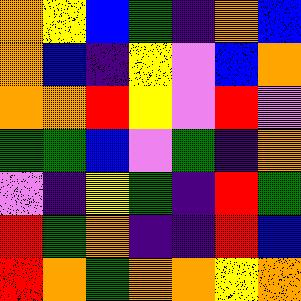[["orange", "yellow", "blue", "green", "indigo", "orange", "blue"], ["orange", "blue", "indigo", "yellow", "violet", "blue", "orange"], ["orange", "orange", "red", "yellow", "violet", "red", "violet"], ["green", "green", "blue", "violet", "green", "indigo", "orange"], ["violet", "indigo", "yellow", "green", "indigo", "red", "green"], ["red", "green", "orange", "indigo", "indigo", "red", "blue"], ["red", "orange", "green", "orange", "orange", "yellow", "orange"]]